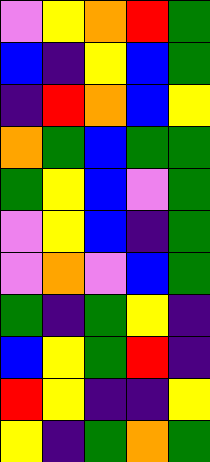[["violet", "yellow", "orange", "red", "green"], ["blue", "indigo", "yellow", "blue", "green"], ["indigo", "red", "orange", "blue", "yellow"], ["orange", "green", "blue", "green", "green"], ["green", "yellow", "blue", "violet", "green"], ["violet", "yellow", "blue", "indigo", "green"], ["violet", "orange", "violet", "blue", "green"], ["green", "indigo", "green", "yellow", "indigo"], ["blue", "yellow", "green", "red", "indigo"], ["red", "yellow", "indigo", "indigo", "yellow"], ["yellow", "indigo", "green", "orange", "green"]]